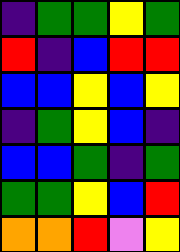[["indigo", "green", "green", "yellow", "green"], ["red", "indigo", "blue", "red", "red"], ["blue", "blue", "yellow", "blue", "yellow"], ["indigo", "green", "yellow", "blue", "indigo"], ["blue", "blue", "green", "indigo", "green"], ["green", "green", "yellow", "blue", "red"], ["orange", "orange", "red", "violet", "yellow"]]